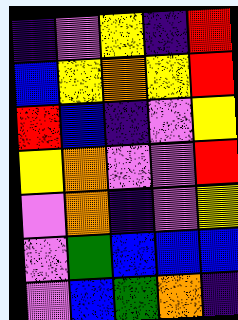[["indigo", "violet", "yellow", "indigo", "red"], ["blue", "yellow", "orange", "yellow", "red"], ["red", "blue", "indigo", "violet", "yellow"], ["yellow", "orange", "violet", "violet", "red"], ["violet", "orange", "indigo", "violet", "yellow"], ["violet", "green", "blue", "blue", "blue"], ["violet", "blue", "green", "orange", "indigo"]]